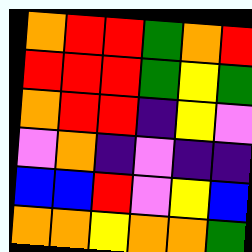[["orange", "red", "red", "green", "orange", "red"], ["red", "red", "red", "green", "yellow", "green"], ["orange", "red", "red", "indigo", "yellow", "violet"], ["violet", "orange", "indigo", "violet", "indigo", "indigo"], ["blue", "blue", "red", "violet", "yellow", "blue"], ["orange", "orange", "yellow", "orange", "orange", "green"]]